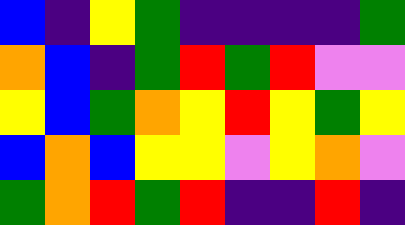[["blue", "indigo", "yellow", "green", "indigo", "indigo", "indigo", "indigo", "green"], ["orange", "blue", "indigo", "green", "red", "green", "red", "violet", "violet"], ["yellow", "blue", "green", "orange", "yellow", "red", "yellow", "green", "yellow"], ["blue", "orange", "blue", "yellow", "yellow", "violet", "yellow", "orange", "violet"], ["green", "orange", "red", "green", "red", "indigo", "indigo", "red", "indigo"]]